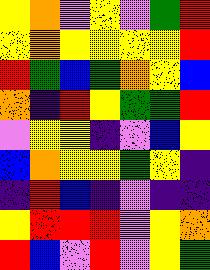[["yellow", "orange", "violet", "yellow", "violet", "green", "red"], ["yellow", "orange", "yellow", "yellow", "yellow", "yellow", "red"], ["red", "green", "blue", "green", "orange", "yellow", "blue"], ["orange", "indigo", "red", "yellow", "green", "green", "red"], ["violet", "yellow", "yellow", "indigo", "violet", "blue", "yellow"], ["blue", "orange", "yellow", "yellow", "green", "yellow", "indigo"], ["indigo", "red", "blue", "indigo", "violet", "indigo", "indigo"], ["yellow", "red", "red", "red", "violet", "yellow", "orange"], ["red", "blue", "violet", "red", "violet", "yellow", "green"]]